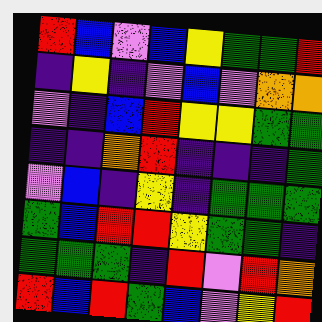[["red", "blue", "violet", "blue", "yellow", "green", "green", "red"], ["indigo", "yellow", "indigo", "violet", "blue", "violet", "orange", "orange"], ["violet", "indigo", "blue", "red", "yellow", "yellow", "green", "green"], ["indigo", "indigo", "orange", "red", "indigo", "indigo", "indigo", "green"], ["violet", "blue", "indigo", "yellow", "indigo", "green", "green", "green"], ["green", "blue", "red", "red", "yellow", "green", "green", "indigo"], ["green", "green", "green", "indigo", "red", "violet", "red", "orange"], ["red", "blue", "red", "green", "blue", "violet", "yellow", "red"]]